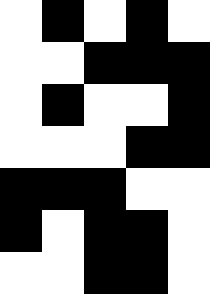[["white", "black", "white", "black", "white"], ["white", "white", "black", "black", "black"], ["white", "black", "white", "white", "black"], ["white", "white", "white", "black", "black"], ["black", "black", "black", "white", "white"], ["black", "white", "black", "black", "white"], ["white", "white", "black", "black", "white"]]